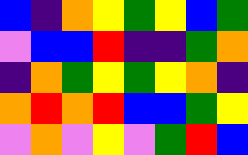[["blue", "indigo", "orange", "yellow", "green", "yellow", "blue", "green"], ["violet", "blue", "blue", "red", "indigo", "indigo", "green", "orange"], ["indigo", "orange", "green", "yellow", "green", "yellow", "orange", "indigo"], ["orange", "red", "orange", "red", "blue", "blue", "green", "yellow"], ["violet", "orange", "violet", "yellow", "violet", "green", "red", "blue"]]